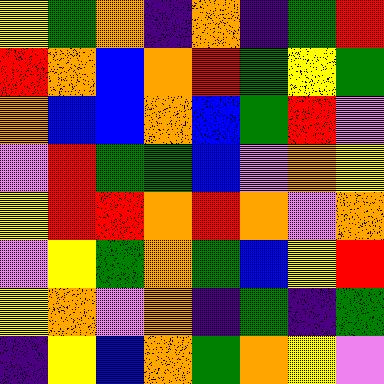[["yellow", "green", "orange", "indigo", "orange", "indigo", "green", "red"], ["red", "orange", "blue", "orange", "red", "green", "yellow", "green"], ["orange", "blue", "blue", "orange", "blue", "green", "red", "violet"], ["violet", "red", "green", "green", "blue", "violet", "orange", "yellow"], ["yellow", "red", "red", "orange", "red", "orange", "violet", "orange"], ["violet", "yellow", "green", "orange", "green", "blue", "yellow", "red"], ["yellow", "orange", "violet", "orange", "indigo", "green", "indigo", "green"], ["indigo", "yellow", "blue", "orange", "green", "orange", "yellow", "violet"]]